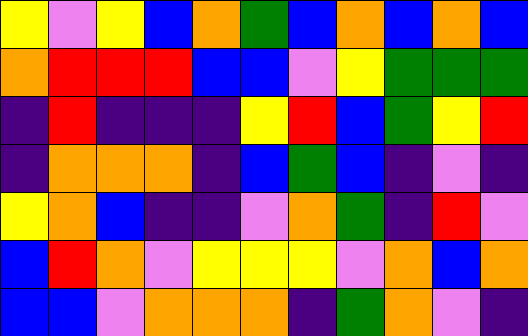[["yellow", "violet", "yellow", "blue", "orange", "green", "blue", "orange", "blue", "orange", "blue"], ["orange", "red", "red", "red", "blue", "blue", "violet", "yellow", "green", "green", "green"], ["indigo", "red", "indigo", "indigo", "indigo", "yellow", "red", "blue", "green", "yellow", "red"], ["indigo", "orange", "orange", "orange", "indigo", "blue", "green", "blue", "indigo", "violet", "indigo"], ["yellow", "orange", "blue", "indigo", "indigo", "violet", "orange", "green", "indigo", "red", "violet"], ["blue", "red", "orange", "violet", "yellow", "yellow", "yellow", "violet", "orange", "blue", "orange"], ["blue", "blue", "violet", "orange", "orange", "orange", "indigo", "green", "orange", "violet", "indigo"]]